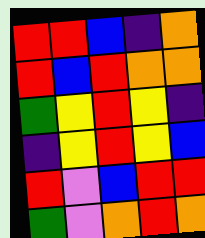[["red", "red", "blue", "indigo", "orange"], ["red", "blue", "red", "orange", "orange"], ["green", "yellow", "red", "yellow", "indigo"], ["indigo", "yellow", "red", "yellow", "blue"], ["red", "violet", "blue", "red", "red"], ["green", "violet", "orange", "red", "orange"]]